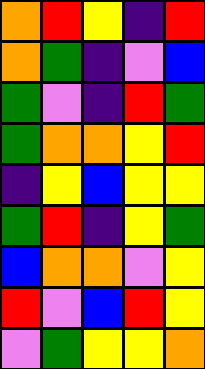[["orange", "red", "yellow", "indigo", "red"], ["orange", "green", "indigo", "violet", "blue"], ["green", "violet", "indigo", "red", "green"], ["green", "orange", "orange", "yellow", "red"], ["indigo", "yellow", "blue", "yellow", "yellow"], ["green", "red", "indigo", "yellow", "green"], ["blue", "orange", "orange", "violet", "yellow"], ["red", "violet", "blue", "red", "yellow"], ["violet", "green", "yellow", "yellow", "orange"]]